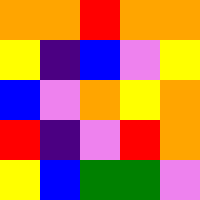[["orange", "orange", "red", "orange", "orange"], ["yellow", "indigo", "blue", "violet", "yellow"], ["blue", "violet", "orange", "yellow", "orange"], ["red", "indigo", "violet", "red", "orange"], ["yellow", "blue", "green", "green", "violet"]]